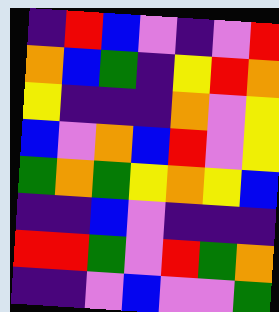[["indigo", "red", "blue", "violet", "indigo", "violet", "red"], ["orange", "blue", "green", "indigo", "yellow", "red", "orange"], ["yellow", "indigo", "indigo", "indigo", "orange", "violet", "yellow"], ["blue", "violet", "orange", "blue", "red", "violet", "yellow"], ["green", "orange", "green", "yellow", "orange", "yellow", "blue"], ["indigo", "indigo", "blue", "violet", "indigo", "indigo", "indigo"], ["red", "red", "green", "violet", "red", "green", "orange"], ["indigo", "indigo", "violet", "blue", "violet", "violet", "green"]]